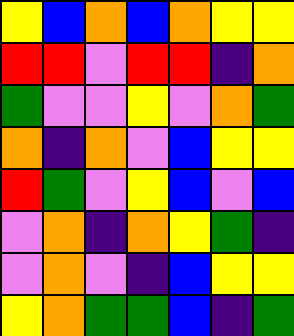[["yellow", "blue", "orange", "blue", "orange", "yellow", "yellow"], ["red", "red", "violet", "red", "red", "indigo", "orange"], ["green", "violet", "violet", "yellow", "violet", "orange", "green"], ["orange", "indigo", "orange", "violet", "blue", "yellow", "yellow"], ["red", "green", "violet", "yellow", "blue", "violet", "blue"], ["violet", "orange", "indigo", "orange", "yellow", "green", "indigo"], ["violet", "orange", "violet", "indigo", "blue", "yellow", "yellow"], ["yellow", "orange", "green", "green", "blue", "indigo", "green"]]